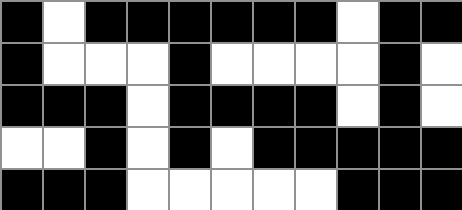[["black", "white", "black", "black", "black", "black", "black", "black", "white", "black", "black"], ["black", "white", "white", "white", "black", "white", "white", "white", "white", "black", "white"], ["black", "black", "black", "white", "black", "black", "black", "black", "white", "black", "white"], ["white", "white", "black", "white", "black", "white", "black", "black", "black", "black", "black"], ["black", "black", "black", "white", "white", "white", "white", "white", "black", "black", "black"]]